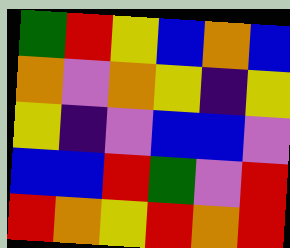[["green", "red", "yellow", "blue", "orange", "blue"], ["orange", "violet", "orange", "yellow", "indigo", "yellow"], ["yellow", "indigo", "violet", "blue", "blue", "violet"], ["blue", "blue", "red", "green", "violet", "red"], ["red", "orange", "yellow", "red", "orange", "red"]]